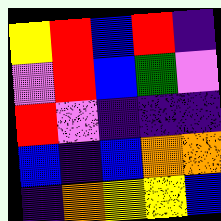[["yellow", "red", "blue", "red", "indigo"], ["violet", "red", "blue", "green", "violet"], ["red", "violet", "indigo", "indigo", "indigo"], ["blue", "indigo", "blue", "orange", "orange"], ["indigo", "orange", "yellow", "yellow", "blue"]]